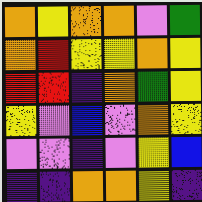[["orange", "yellow", "orange", "orange", "violet", "green"], ["orange", "red", "yellow", "yellow", "orange", "yellow"], ["red", "red", "indigo", "orange", "green", "yellow"], ["yellow", "violet", "blue", "violet", "orange", "yellow"], ["violet", "violet", "indigo", "violet", "yellow", "blue"], ["indigo", "indigo", "orange", "orange", "yellow", "indigo"]]